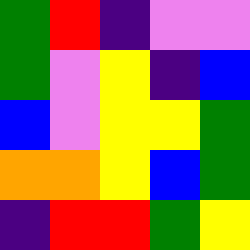[["green", "red", "indigo", "violet", "violet"], ["green", "violet", "yellow", "indigo", "blue"], ["blue", "violet", "yellow", "yellow", "green"], ["orange", "orange", "yellow", "blue", "green"], ["indigo", "red", "red", "green", "yellow"]]